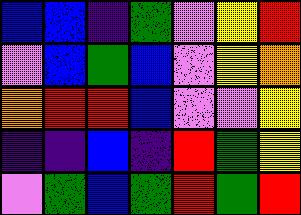[["blue", "blue", "indigo", "green", "violet", "yellow", "red"], ["violet", "blue", "green", "blue", "violet", "yellow", "orange"], ["orange", "red", "red", "blue", "violet", "violet", "yellow"], ["indigo", "indigo", "blue", "indigo", "red", "green", "yellow"], ["violet", "green", "blue", "green", "red", "green", "red"]]